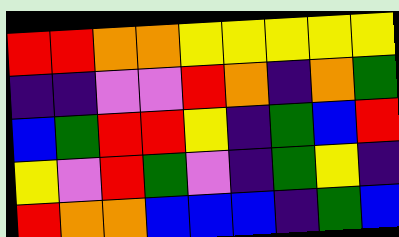[["red", "red", "orange", "orange", "yellow", "yellow", "yellow", "yellow", "yellow"], ["indigo", "indigo", "violet", "violet", "red", "orange", "indigo", "orange", "green"], ["blue", "green", "red", "red", "yellow", "indigo", "green", "blue", "red"], ["yellow", "violet", "red", "green", "violet", "indigo", "green", "yellow", "indigo"], ["red", "orange", "orange", "blue", "blue", "blue", "indigo", "green", "blue"]]